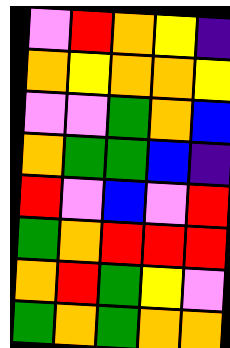[["violet", "red", "orange", "yellow", "indigo"], ["orange", "yellow", "orange", "orange", "yellow"], ["violet", "violet", "green", "orange", "blue"], ["orange", "green", "green", "blue", "indigo"], ["red", "violet", "blue", "violet", "red"], ["green", "orange", "red", "red", "red"], ["orange", "red", "green", "yellow", "violet"], ["green", "orange", "green", "orange", "orange"]]